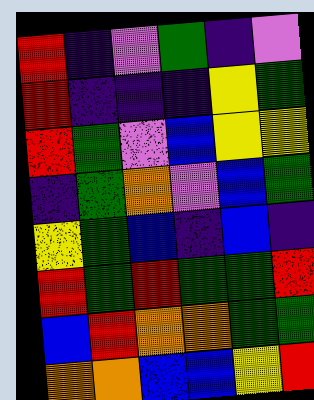[["red", "indigo", "violet", "green", "indigo", "violet"], ["red", "indigo", "indigo", "indigo", "yellow", "green"], ["red", "green", "violet", "blue", "yellow", "yellow"], ["indigo", "green", "orange", "violet", "blue", "green"], ["yellow", "green", "blue", "indigo", "blue", "indigo"], ["red", "green", "red", "green", "green", "red"], ["blue", "red", "orange", "orange", "green", "green"], ["orange", "orange", "blue", "blue", "yellow", "red"]]